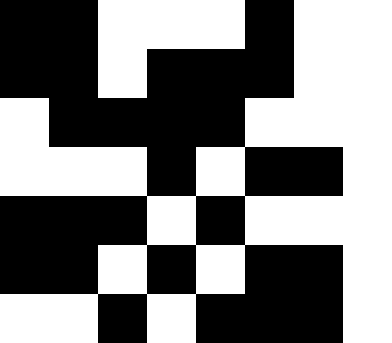[["black", "black", "white", "white", "white", "black", "white", "white"], ["black", "black", "white", "black", "black", "black", "white", "white"], ["white", "black", "black", "black", "black", "white", "white", "white"], ["white", "white", "white", "black", "white", "black", "black", "white"], ["black", "black", "black", "white", "black", "white", "white", "white"], ["black", "black", "white", "black", "white", "black", "black", "white"], ["white", "white", "black", "white", "black", "black", "black", "white"]]